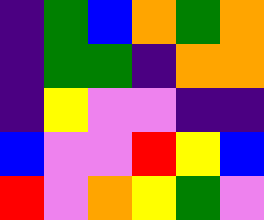[["indigo", "green", "blue", "orange", "green", "orange"], ["indigo", "green", "green", "indigo", "orange", "orange"], ["indigo", "yellow", "violet", "violet", "indigo", "indigo"], ["blue", "violet", "violet", "red", "yellow", "blue"], ["red", "violet", "orange", "yellow", "green", "violet"]]